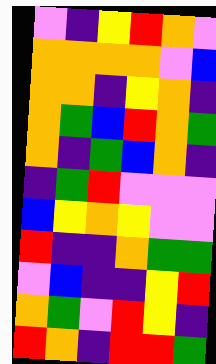[["violet", "indigo", "yellow", "red", "orange", "violet"], ["orange", "orange", "orange", "orange", "violet", "blue"], ["orange", "orange", "indigo", "yellow", "orange", "indigo"], ["orange", "green", "blue", "red", "orange", "green"], ["orange", "indigo", "green", "blue", "orange", "indigo"], ["indigo", "green", "red", "violet", "violet", "violet"], ["blue", "yellow", "orange", "yellow", "violet", "violet"], ["red", "indigo", "indigo", "orange", "green", "green"], ["violet", "blue", "indigo", "indigo", "yellow", "red"], ["orange", "green", "violet", "red", "yellow", "indigo"], ["red", "orange", "indigo", "red", "red", "green"]]